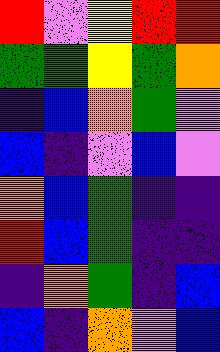[["red", "violet", "yellow", "red", "red"], ["green", "green", "yellow", "green", "orange"], ["indigo", "blue", "orange", "green", "violet"], ["blue", "indigo", "violet", "blue", "violet"], ["orange", "blue", "green", "indigo", "indigo"], ["red", "blue", "green", "indigo", "indigo"], ["indigo", "orange", "green", "indigo", "blue"], ["blue", "indigo", "orange", "violet", "blue"]]